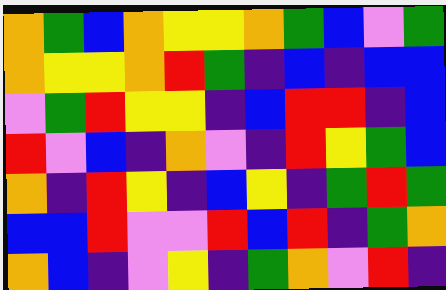[["orange", "green", "blue", "orange", "yellow", "yellow", "orange", "green", "blue", "violet", "green"], ["orange", "yellow", "yellow", "orange", "red", "green", "indigo", "blue", "indigo", "blue", "blue"], ["violet", "green", "red", "yellow", "yellow", "indigo", "blue", "red", "red", "indigo", "blue"], ["red", "violet", "blue", "indigo", "orange", "violet", "indigo", "red", "yellow", "green", "blue"], ["orange", "indigo", "red", "yellow", "indigo", "blue", "yellow", "indigo", "green", "red", "green"], ["blue", "blue", "red", "violet", "violet", "red", "blue", "red", "indigo", "green", "orange"], ["orange", "blue", "indigo", "violet", "yellow", "indigo", "green", "orange", "violet", "red", "indigo"]]